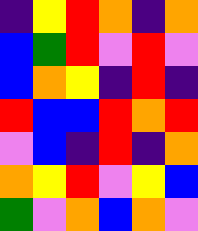[["indigo", "yellow", "red", "orange", "indigo", "orange"], ["blue", "green", "red", "violet", "red", "violet"], ["blue", "orange", "yellow", "indigo", "red", "indigo"], ["red", "blue", "blue", "red", "orange", "red"], ["violet", "blue", "indigo", "red", "indigo", "orange"], ["orange", "yellow", "red", "violet", "yellow", "blue"], ["green", "violet", "orange", "blue", "orange", "violet"]]